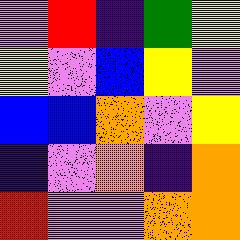[["violet", "red", "indigo", "green", "yellow"], ["yellow", "violet", "blue", "yellow", "violet"], ["blue", "blue", "orange", "violet", "yellow"], ["indigo", "violet", "orange", "indigo", "orange"], ["red", "violet", "violet", "orange", "orange"]]